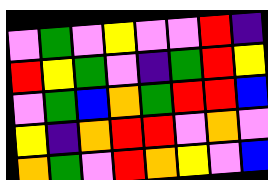[["violet", "green", "violet", "yellow", "violet", "violet", "red", "indigo"], ["red", "yellow", "green", "violet", "indigo", "green", "red", "yellow"], ["violet", "green", "blue", "orange", "green", "red", "red", "blue"], ["yellow", "indigo", "orange", "red", "red", "violet", "orange", "violet"], ["orange", "green", "violet", "red", "orange", "yellow", "violet", "blue"]]